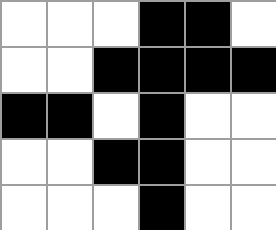[["white", "white", "white", "black", "black", "white"], ["white", "white", "black", "black", "black", "black"], ["black", "black", "white", "black", "white", "white"], ["white", "white", "black", "black", "white", "white"], ["white", "white", "white", "black", "white", "white"]]